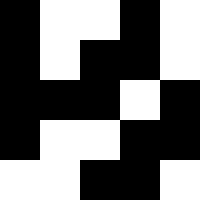[["black", "white", "white", "black", "white"], ["black", "white", "black", "black", "white"], ["black", "black", "black", "white", "black"], ["black", "white", "white", "black", "black"], ["white", "white", "black", "black", "white"]]